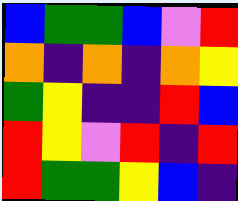[["blue", "green", "green", "blue", "violet", "red"], ["orange", "indigo", "orange", "indigo", "orange", "yellow"], ["green", "yellow", "indigo", "indigo", "red", "blue"], ["red", "yellow", "violet", "red", "indigo", "red"], ["red", "green", "green", "yellow", "blue", "indigo"]]